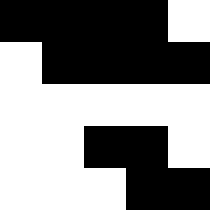[["black", "black", "black", "black", "white"], ["white", "black", "black", "black", "black"], ["white", "white", "white", "white", "white"], ["white", "white", "black", "black", "white"], ["white", "white", "white", "black", "black"]]